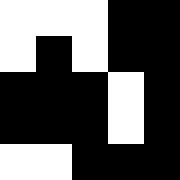[["white", "white", "white", "black", "black"], ["white", "black", "white", "black", "black"], ["black", "black", "black", "white", "black"], ["black", "black", "black", "white", "black"], ["white", "white", "black", "black", "black"]]